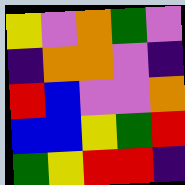[["yellow", "violet", "orange", "green", "violet"], ["indigo", "orange", "orange", "violet", "indigo"], ["red", "blue", "violet", "violet", "orange"], ["blue", "blue", "yellow", "green", "red"], ["green", "yellow", "red", "red", "indigo"]]